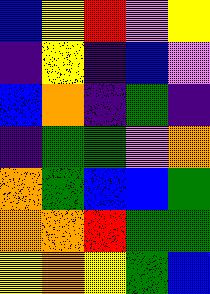[["blue", "yellow", "red", "violet", "yellow"], ["indigo", "yellow", "indigo", "blue", "violet"], ["blue", "orange", "indigo", "green", "indigo"], ["indigo", "green", "green", "violet", "orange"], ["orange", "green", "blue", "blue", "green"], ["orange", "orange", "red", "green", "green"], ["yellow", "orange", "yellow", "green", "blue"]]